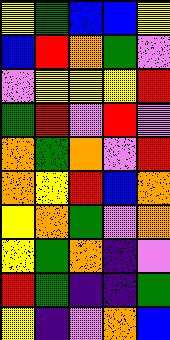[["yellow", "green", "blue", "blue", "yellow"], ["blue", "red", "orange", "green", "violet"], ["violet", "yellow", "yellow", "yellow", "red"], ["green", "red", "violet", "red", "violet"], ["orange", "green", "orange", "violet", "red"], ["orange", "yellow", "red", "blue", "orange"], ["yellow", "orange", "green", "violet", "orange"], ["yellow", "green", "orange", "indigo", "violet"], ["red", "green", "indigo", "indigo", "green"], ["yellow", "indigo", "violet", "orange", "blue"]]